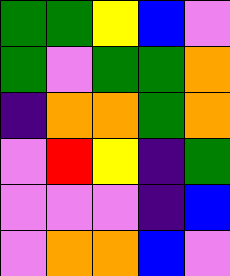[["green", "green", "yellow", "blue", "violet"], ["green", "violet", "green", "green", "orange"], ["indigo", "orange", "orange", "green", "orange"], ["violet", "red", "yellow", "indigo", "green"], ["violet", "violet", "violet", "indigo", "blue"], ["violet", "orange", "orange", "blue", "violet"]]